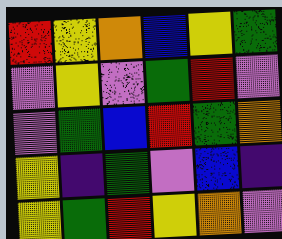[["red", "yellow", "orange", "blue", "yellow", "green"], ["violet", "yellow", "violet", "green", "red", "violet"], ["violet", "green", "blue", "red", "green", "orange"], ["yellow", "indigo", "green", "violet", "blue", "indigo"], ["yellow", "green", "red", "yellow", "orange", "violet"]]